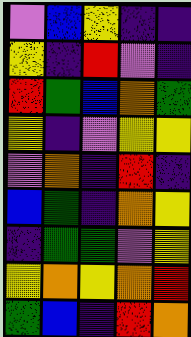[["violet", "blue", "yellow", "indigo", "indigo"], ["yellow", "indigo", "red", "violet", "indigo"], ["red", "green", "blue", "orange", "green"], ["yellow", "indigo", "violet", "yellow", "yellow"], ["violet", "orange", "indigo", "red", "indigo"], ["blue", "green", "indigo", "orange", "yellow"], ["indigo", "green", "green", "violet", "yellow"], ["yellow", "orange", "yellow", "orange", "red"], ["green", "blue", "indigo", "red", "orange"]]